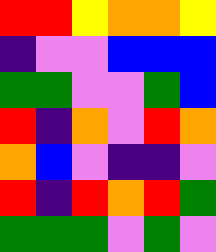[["red", "red", "yellow", "orange", "orange", "yellow"], ["indigo", "violet", "violet", "blue", "blue", "blue"], ["green", "green", "violet", "violet", "green", "blue"], ["red", "indigo", "orange", "violet", "red", "orange"], ["orange", "blue", "violet", "indigo", "indigo", "violet"], ["red", "indigo", "red", "orange", "red", "green"], ["green", "green", "green", "violet", "green", "violet"]]